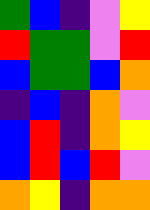[["green", "blue", "indigo", "violet", "yellow"], ["red", "green", "green", "violet", "red"], ["blue", "green", "green", "blue", "orange"], ["indigo", "blue", "indigo", "orange", "violet"], ["blue", "red", "indigo", "orange", "yellow"], ["blue", "red", "blue", "red", "violet"], ["orange", "yellow", "indigo", "orange", "orange"]]